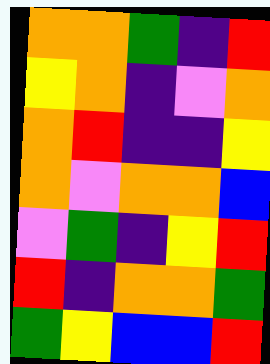[["orange", "orange", "green", "indigo", "red"], ["yellow", "orange", "indigo", "violet", "orange"], ["orange", "red", "indigo", "indigo", "yellow"], ["orange", "violet", "orange", "orange", "blue"], ["violet", "green", "indigo", "yellow", "red"], ["red", "indigo", "orange", "orange", "green"], ["green", "yellow", "blue", "blue", "red"]]